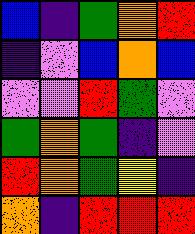[["blue", "indigo", "green", "orange", "red"], ["indigo", "violet", "blue", "orange", "blue"], ["violet", "violet", "red", "green", "violet"], ["green", "orange", "green", "indigo", "violet"], ["red", "orange", "green", "yellow", "indigo"], ["orange", "indigo", "red", "red", "red"]]